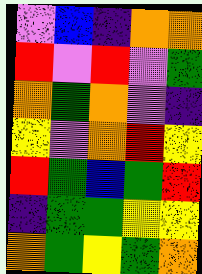[["violet", "blue", "indigo", "orange", "orange"], ["red", "violet", "red", "violet", "green"], ["orange", "green", "orange", "violet", "indigo"], ["yellow", "violet", "orange", "red", "yellow"], ["red", "green", "blue", "green", "red"], ["indigo", "green", "green", "yellow", "yellow"], ["orange", "green", "yellow", "green", "orange"]]